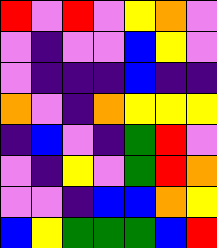[["red", "violet", "red", "violet", "yellow", "orange", "violet"], ["violet", "indigo", "violet", "violet", "blue", "yellow", "violet"], ["violet", "indigo", "indigo", "indigo", "blue", "indigo", "indigo"], ["orange", "violet", "indigo", "orange", "yellow", "yellow", "yellow"], ["indigo", "blue", "violet", "indigo", "green", "red", "violet"], ["violet", "indigo", "yellow", "violet", "green", "red", "orange"], ["violet", "violet", "indigo", "blue", "blue", "orange", "yellow"], ["blue", "yellow", "green", "green", "green", "blue", "red"]]